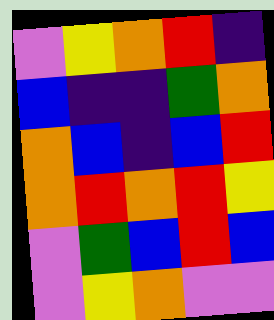[["violet", "yellow", "orange", "red", "indigo"], ["blue", "indigo", "indigo", "green", "orange"], ["orange", "blue", "indigo", "blue", "red"], ["orange", "red", "orange", "red", "yellow"], ["violet", "green", "blue", "red", "blue"], ["violet", "yellow", "orange", "violet", "violet"]]